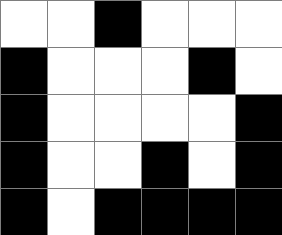[["white", "white", "black", "white", "white", "white"], ["black", "white", "white", "white", "black", "white"], ["black", "white", "white", "white", "white", "black"], ["black", "white", "white", "black", "white", "black"], ["black", "white", "black", "black", "black", "black"]]